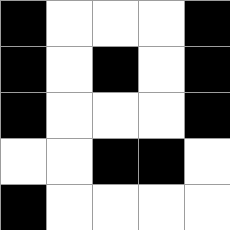[["black", "white", "white", "white", "black"], ["black", "white", "black", "white", "black"], ["black", "white", "white", "white", "black"], ["white", "white", "black", "black", "white"], ["black", "white", "white", "white", "white"]]